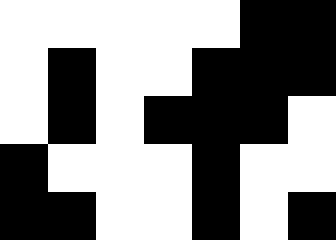[["white", "white", "white", "white", "white", "black", "black"], ["white", "black", "white", "white", "black", "black", "black"], ["white", "black", "white", "black", "black", "black", "white"], ["black", "white", "white", "white", "black", "white", "white"], ["black", "black", "white", "white", "black", "white", "black"]]